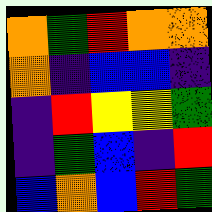[["orange", "green", "red", "orange", "orange"], ["orange", "indigo", "blue", "blue", "indigo"], ["indigo", "red", "yellow", "yellow", "green"], ["indigo", "green", "blue", "indigo", "red"], ["blue", "orange", "blue", "red", "green"]]